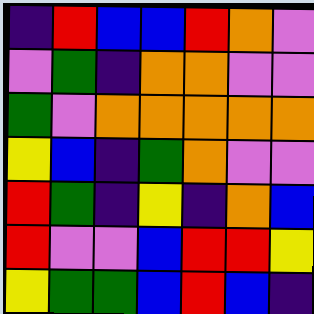[["indigo", "red", "blue", "blue", "red", "orange", "violet"], ["violet", "green", "indigo", "orange", "orange", "violet", "violet"], ["green", "violet", "orange", "orange", "orange", "orange", "orange"], ["yellow", "blue", "indigo", "green", "orange", "violet", "violet"], ["red", "green", "indigo", "yellow", "indigo", "orange", "blue"], ["red", "violet", "violet", "blue", "red", "red", "yellow"], ["yellow", "green", "green", "blue", "red", "blue", "indigo"]]